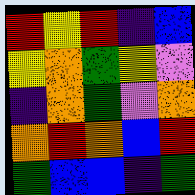[["red", "yellow", "red", "indigo", "blue"], ["yellow", "orange", "green", "yellow", "violet"], ["indigo", "orange", "green", "violet", "orange"], ["orange", "red", "orange", "blue", "red"], ["green", "blue", "blue", "indigo", "green"]]